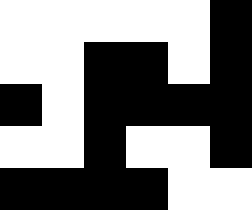[["white", "white", "white", "white", "white", "black"], ["white", "white", "black", "black", "white", "black"], ["black", "white", "black", "black", "black", "black"], ["white", "white", "black", "white", "white", "black"], ["black", "black", "black", "black", "white", "white"]]